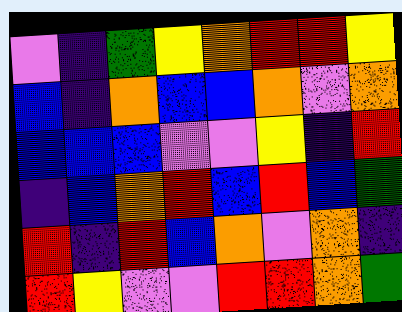[["violet", "indigo", "green", "yellow", "orange", "red", "red", "yellow"], ["blue", "indigo", "orange", "blue", "blue", "orange", "violet", "orange"], ["blue", "blue", "blue", "violet", "violet", "yellow", "indigo", "red"], ["indigo", "blue", "orange", "red", "blue", "red", "blue", "green"], ["red", "indigo", "red", "blue", "orange", "violet", "orange", "indigo"], ["red", "yellow", "violet", "violet", "red", "red", "orange", "green"]]